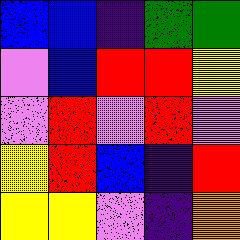[["blue", "blue", "indigo", "green", "green"], ["violet", "blue", "red", "red", "yellow"], ["violet", "red", "violet", "red", "violet"], ["yellow", "red", "blue", "indigo", "red"], ["yellow", "yellow", "violet", "indigo", "orange"]]